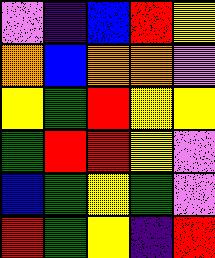[["violet", "indigo", "blue", "red", "yellow"], ["orange", "blue", "orange", "orange", "violet"], ["yellow", "green", "red", "yellow", "yellow"], ["green", "red", "red", "yellow", "violet"], ["blue", "green", "yellow", "green", "violet"], ["red", "green", "yellow", "indigo", "red"]]